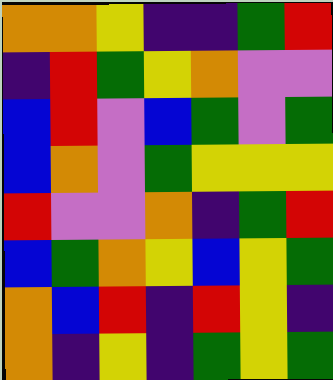[["orange", "orange", "yellow", "indigo", "indigo", "green", "red"], ["indigo", "red", "green", "yellow", "orange", "violet", "violet"], ["blue", "red", "violet", "blue", "green", "violet", "green"], ["blue", "orange", "violet", "green", "yellow", "yellow", "yellow"], ["red", "violet", "violet", "orange", "indigo", "green", "red"], ["blue", "green", "orange", "yellow", "blue", "yellow", "green"], ["orange", "blue", "red", "indigo", "red", "yellow", "indigo"], ["orange", "indigo", "yellow", "indigo", "green", "yellow", "green"]]